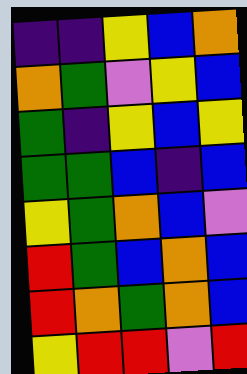[["indigo", "indigo", "yellow", "blue", "orange"], ["orange", "green", "violet", "yellow", "blue"], ["green", "indigo", "yellow", "blue", "yellow"], ["green", "green", "blue", "indigo", "blue"], ["yellow", "green", "orange", "blue", "violet"], ["red", "green", "blue", "orange", "blue"], ["red", "orange", "green", "orange", "blue"], ["yellow", "red", "red", "violet", "red"]]